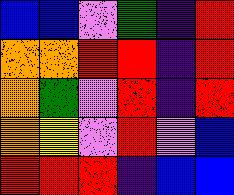[["blue", "blue", "violet", "green", "indigo", "red"], ["orange", "orange", "red", "red", "indigo", "red"], ["orange", "green", "violet", "red", "indigo", "red"], ["orange", "yellow", "violet", "red", "violet", "blue"], ["red", "red", "red", "indigo", "blue", "blue"]]